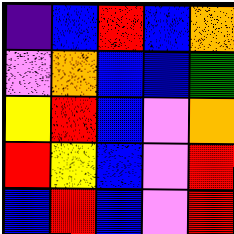[["indigo", "blue", "red", "blue", "orange"], ["violet", "orange", "blue", "blue", "green"], ["yellow", "red", "blue", "violet", "orange"], ["red", "yellow", "blue", "violet", "red"], ["blue", "red", "blue", "violet", "red"]]